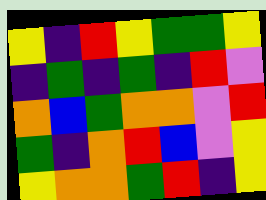[["yellow", "indigo", "red", "yellow", "green", "green", "yellow"], ["indigo", "green", "indigo", "green", "indigo", "red", "violet"], ["orange", "blue", "green", "orange", "orange", "violet", "red"], ["green", "indigo", "orange", "red", "blue", "violet", "yellow"], ["yellow", "orange", "orange", "green", "red", "indigo", "yellow"]]